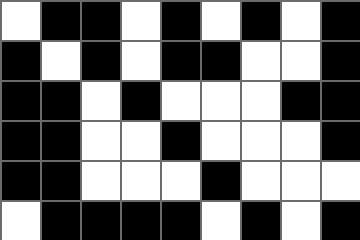[["white", "black", "black", "white", "black", "white", "black", "white", "black"], ["black", "white", "black", "white", "black", "black", "white", "white", "black"], ["black", "black", "white", "black", "white", "white", "white", "black", "black"], ["black", "black", "white", "white", "black", "white", "white", "white", "black"], ["black", "black", "white", "white", "white", "black", "white", "white", "white"], ["white", "black", "black", "black", "black", "white", "black", "white", "black"]]